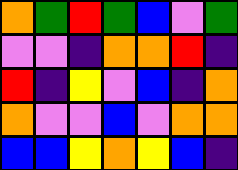[["orange", "green", "red", "green", "blue", "violet", "green"], ["violet", "violet", "indigo", "orange", "orange", "red", "indigo"], ["red", "indigo", "yellow", "violet", "blue", "indigo", "orange"], ["orange", "violet", "violet", "blue", "violet", "orange", "orange"], ["blue", "blue", "yellow", "orange", "yellow", "blue", "indigo"]]